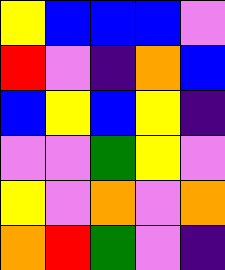[["yellow", "blue", "blue", "blue", "violet"], ["red", "violet", "indigo", "orange", "blue"], ["blue", "yellow", "blue", "yellow", "indigo"], ["violet", "violet", "green", "yellow", "violet"], ["yellow", "violet", "orange", "violet", "orange"], ["orange", "red", "green", "violet", "indigo"]]